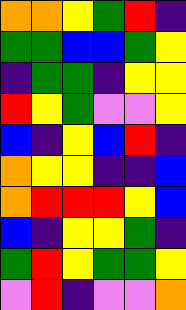[["orange", "orange", "yellow", "green", "red", "indigo"], ["green", "green", "blue", "blue", "green", "yellow"], ["indigo", "green", "green", "indigo", "yellow", "yellow"], ["red", "yellow", "green", "violet", "violet", "yellow"], ["blue", "indigo", "yellow", "blue", "red", "indigo"], ["orange", "yellow", "yellow", "indigo", "indigo", "blue"], ["orange", "red", "red", "red", "yellow", "blue"], ["blue", "indigo", "yellow", "yellow", "green", "indigo"], ["green", "red", "yellow", "green", "green", "yellow"], ["violet", "red", "indigo", "violet", "violet", "orange"]]